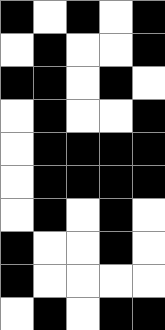[["black", "white", "black", "white", "black"], ["white", "black", "white", "white", "black"], ["black", "black", "white", "black", "white"], ["white", "black", "white", "white", "black"], ["white", "black", "black", "black", "black"], ["white", "black", "black", "black", "black"], ["white", "black", "white", "black", "white"], ["black", "white", "white", "black", "white"], ["black", "white", "white", "white", "white"], ["white", "black", "white", "black", "black"]]